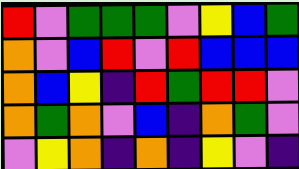[["red", "violet", "green", "green", "green", "violet", "yellow", "blue", "green"], ["orange", "violet", "blue", "red", "violet", "red", "blue", "blue", "blue"], ["orange", "blue", "yellow", "indigo", "red", "green", "red", "red", "violet"], ["orange", "green", "orange", "violet", "blue", "indigo", "orange", "green", "violet"], ["violet", "yellow", "orange", "indigo", "orange", "indigo", "yellow", "violet", "indigo"]]